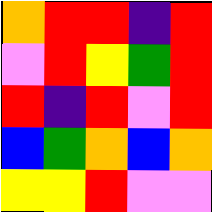[["orange", "red", "red", "indigo", "red"], ["violet", "red", "yellow", "green", "red"], ["red", "indigo", "red", "violet", "red"], ["blue", "green", "orange", "blue", "orange"], ["yellow", "yellow", "red", "violet", "violet"]]